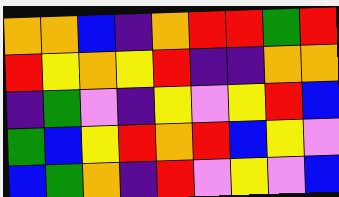[["orange", "orange", "blue", "indigo", "orange", "red", "red", "green", "red"], ["red", "yellow", "orange", "yellow", "red", "indigo", "indigo", "orange", "orange"], ["indigo", "green", "violet", "indigo", "yellow", "violet", "yellow", "red", "blue"], ["green", "blue", "yellow", "red", "orange", "red", "blue", "yellow", "violet"], ["blue", "green", "orange", "indigo", "red", "violet", "yellow", "violet", "blue"]]